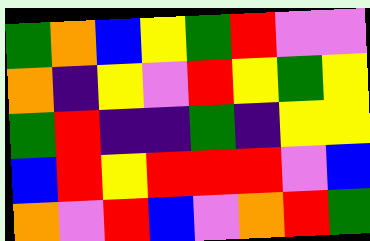[["green", "orange", "blue", "yellow", "green", "red", "violet", "violet"], ["orange", "indigo", "yellow", "violet", "red", "yellow", "green", "yellow"], ["green", "red", "indigo", "indigo", "green", "indigo", "yellow", "yellow"], ["blue", "red", "yellow", "red", "red", "red", "violet", "blue"], ["orange", "violet", "red", "blue", "violet", "orange", "red", "green"]]